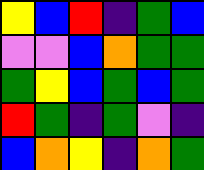[["yellow", "blue", "red", "indigo", "green", "blue"], ["violet", "violet", "blue", "orange", "green", "green"], ["green", "yellow", "blue", "green", "blue", "green"], ["red", "green", "indigo", "green", "violet", "indigo"], ["blue", "orange", "yellow", "indigo", "orange", "green"]]